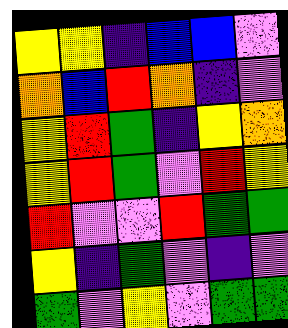[["yellow", "yellow", "indigo", "blue", "blue", "violet"], ["orange", "blue", "red", "orange", "indigo", "violet"], ["yellow", "red", "green", "indigo", "yellow", "orange"], ["yellow", "red", "green", "violet", "red", "yellow"], ["red", "violet", "violet", "red", "green", "green"], ["yellow", "indigo", "green", "violet", "indigo", "violet"], ["green", "violet", "yellow", "violet", "green", "green"]]